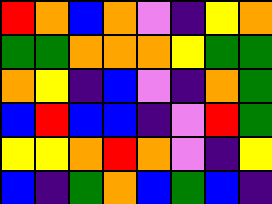[["red", "orange", "blue", "orange", "violet", "indigo", "yellow", "orange"], ["green", "green", "orange", "orange", "orange", "yellow", "green", "green"], ["orange", "yellow", "indigo", "blue", "violet", "indigo", "orange", "green"], ["blue", "red", "blue", "blue", "indigo", "violet", "red", "green"], ["yellow", "yellow", "orange", "red", "orange", "violet", "indigo", "yellow"], ["blue", "indigo", "green", "orange", "blue", "green", "blue", "indigo"]]